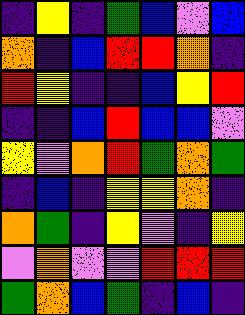[["indigo", "yellow", "indigo", "green", "blue", "violet", "blue"], ["orange", "indigo", "blue", "red", "red", "orange", "indigo"], ["red", "yellow", "indigo", "indigo", "blue", "yellow", "red"], ["indigo", "indigo", "blue", "red", "blue", "blue", "violet"], ["yellow", "violet", "orange", "red", "green", "orange", "green"], ["indigo", "blue", "indigo", "yellow", "yellow", "orange", "indigo"], ["orange", "green", "indigo", "yellow", "violet", "indigo", "yellow"], ["violet", "orange", "violet", "violet", "red", "red", "red"], ["green", "orange", "blue", "green", "indigo", "blue", "indigo"]]